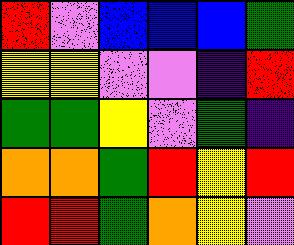[["red", "violet", "blue", "blue", "blue", "green"], ["yellow", "yellow", "violet", "violet", "indigo", "red"], ["green", "green", "yellow", "violet", "green", "indigo"], ["orange", "orange", "green", "red", "yellow", "red"], ["red", "red", "green", "orange", "yellow", "violet"]]